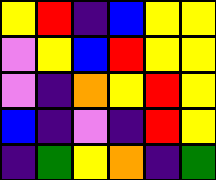[["yellow", "red", "indigo", "blue", "yellow", "yellow"], ["violet", "yellow", "blue", "red", "yellow", "yellow"], ["violet", "indigo", "orange", "yellow", "red", "yellow"], ["blue", "indigo", "violet", "indigo", "red", "yellow"], ["indigo", "green", "yellow", "orange", "indigo", "green"]]